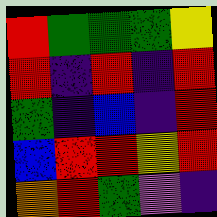[["red", "green", "green", "green", "yellow"], ["red", "indigo", "red", "indigo", "red"], ["green", "indigo", "blue", "indigo", "red"], ["blue", "red", "red", "yellow", "red"], ["orange", "red", "green", "violet", "indigo"]]